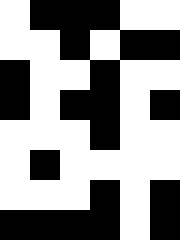[["white", "black", "black", "black", "white", "white"], ["white", "white", "black", "white", "black", "black"], ["black", "white", "white", "black", "white", "white"], ["black", "white", "black", "black", "white", "black"], ["white", "white", "white", "black", "white", "white"], ["white", "black", "white", "white", "white", "white"], ["white", "white", "white", "black", "white", "black"], ["black", "black", "black", "black", "white", "black"]]